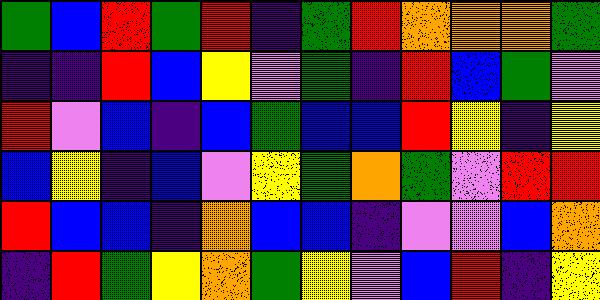[["green", "blue", "red", "green", "red", "indigo", "green", "red", "orange", "orange", "orange", "green"], ["indigo", "indigo", "red", "blue", "yellow", "violet", "green", "indigo", "red", "blue", "green", "violet"], ["red", "violet", "blue", "indigo", "blue", "green", "blue", "blue", "red", "yellow", "indigo", "yellow"], ["blue", "yellow", "indigo", "blue", "violet", "yellow", "green", "orange", "green", "violet", "red", "red"], ["red", "blue", "blue", "indigo", "orange", "blue", "blue", "indigo", "violet", "violet", "blue", "orange"], ["indigo", "red", "green", "yellow", "orange", "green", "yellow", "violet", "blue", "red", "indigo", "yellow"]]